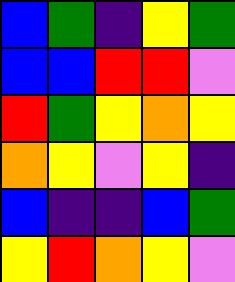[["blue", "green", "indigo", "yellow", "green"], ["blue", "blue", "red", "red", "violet"], ["red", "green", "yellow", "orange", "yellow"], ["orange", "yellow", "violet", "yellow", "indigo"], ["blue", "indigo", "indigo", "blue", "green"], ["yellow", "red", "orange", "yellow", "violet"]]